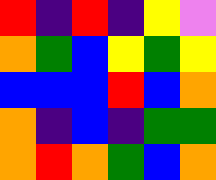[["red", "indigo", "red", "indigo", "yellow", "violet"], ["orange", "green", "blue", "yellow", "green", "yellow"], ["blue", "blue", "blue", "red", "blue", "orange"], ["orange", "indigo", "blue", "indigo", "green", "green"], ["orange", "red", "orange", "green", "blue", "orange"]]